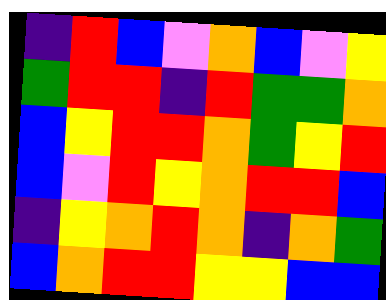[["indigo", "red", "blue", "violet", "orange", "blue", "violet", "yellow"], ["green", "red", "red", "indigo", "red", "green", "green", "orange"], ["blue", "yellow", "red", "red", "orange", "green", "yellow", "red"], ["blue", "violet", "red", "yellow", "orange", "red", "red", "blue"], ["indigo", "yellow", "orange", "red", "orange", "indigo", "orange", "green"], ["blue", "orange", "red", "red", "yellow", "yellow", "blue", "blue"]]